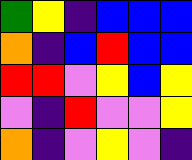[["green", "yellow", "indigo", "blue", "blue", "blue"], ["orange", "indigo", "blue", "red", "blue", "blue"], ["red", "red", "violet", "yellow", "blue", "yellow"], ["violet", "indigo", "red", "violet", "violet", "yellow"], ["orange", "indigo", "violet", "yellow", "violet", "indigo"]]